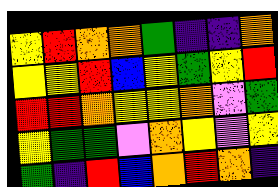[["yellow", "red", "orange", "orange", "green", "indigo", "indigo", "orange"], ["yellow", "yellow", "red", "blue", "yellow", "green", "yellow", "red"], ["red", "red", "orange", "yellow", "yellow", "orange", "violet", "green"], ["yellow", "green", "green", "violet", "orange", "yellow", "violet", "yellow"], ["green", "indigo", "red", "blue", "orange", "red", "orange", "indigo"]]